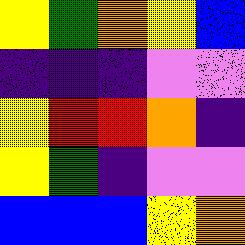[["yellow", "green", "orange", "yellow", "blue"], ["indigo", "indigo", "indigo", "violet", "violet"], ["yellow", "red", "red", "orange", "indigo"], ["yellow", "green", "indigo", "violet", "violet"], ["blue", "blue", "blue", "yellow", "orange"]]